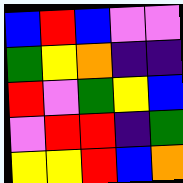[["blue", "red", "blue", "violet", "violet"], ["green", "yellow", "orange", "indigo", "indigo"], ["red", "violet", "green", "yellow", "blue"], ["violet", "red", "red", "indigo", "green"], ["yellow", "yellow", "red", "blue", "orange"]]